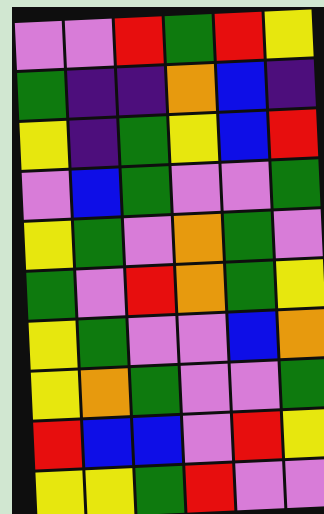[["violet", "violet", "red", "green", "red", "yellow"], ["green", "indigo", "indigo", "orange", "blue", "indigo"], ["yellow", "indigo", "green", "yellow", "blue", "red"], ["violet", "blue", "green", "violet", "violet", "green"], ["yellow", "green", "violet", "orange", "green", "violet"], ["green", "violet", "red", "orange", "green", "yellow"], ["yellow", "green", "violet", "violet", "blue", "orange"], ["yellow", "orange", "green", "violet", "violet", "green"], ["red", "blue", "blue", "violet", "red", "yellow"], ["yellow", "yellow", "green", "red", "violet", "violet"]]